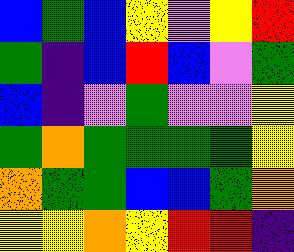[["blue", "green", "blue", "yellow", "violet", "yellow", "red"], ["green", "indigo", "blue", "red", "blue", "violet", "green"], ["blue", "indigo", "violet", "green", "violet", "violet", "yellow"], ["green", "orange", "green", "green", "green", "green", "yellow"], ["orange", "green", "green", "blue", "blue", "green", "orange"], ["yellow", "yellow", "orange", "yellow", "red", "red", "indigo"]]